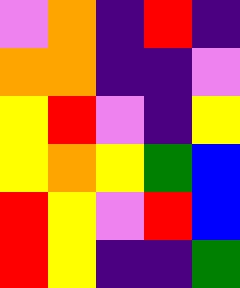[["violet", "orange", "indigo", "red", "indigo"], ["orange", "orange", "indigo", "indigo", "violet"], ["yellow", "red", "violet", "indigo", "yellow"], ["yellow", "orange", "yellow", "green", "blue"], ["red", "yellow", "violet", "red", "blue"], ["red", "yellow", "indigo", "indigo", "green"]]